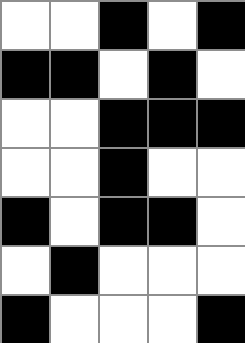[["white", "white", "black", "white", "black"], ["black", "black", "white", "black", "white"], ["white", "white", "black", "black", "black"], ["white", "white", "black", "white", "white"], ["black", "white", "black", "black", "white"], ["white", "black", "white", "white", "white"], ["black", "white", "white", "white", "black"]]